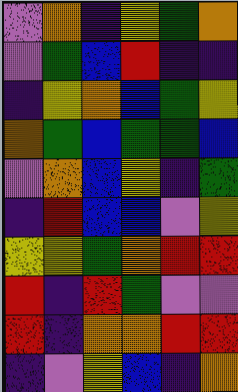[["violet", "orange", "indigo", "yellow", "green", "orange"], ["violet", "green", "blue", "red", "indigo", "indigo"], ["indigo", "yellow", "orange", "blue", "green", "yellow"], ["orange", "green", "blue", "green", "green", "blue"], ["violet", "orange", "blue", "yellow", "indigo", "green"], ["indigo", "red", "blue", "blue", "violet", "yellow"], ["yellow", "yellow", "green", "orange", "red", "red"], ["red", "indigo", "red", "green", "violet", "violet"], ["red", "indigo", "orange", "orange", "red", "red"], ["indigo", "violet", "yellow", "blue", "indigo", "orange"]]